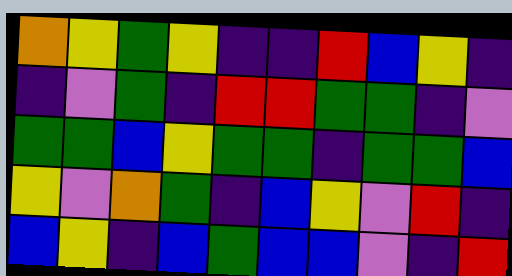[["orange", "yellow", "green", "yellow", "indigo", "indigo", "red", "blue", "yellow", "indigo"], ["indigo", "violet", "green", "indigo", "red", "red", "green", "green", "indigo", "violet"], ["green", "green", "blue", "yellow", "green", "green", "indigo", "green", "green", "blue"], ["yellow", "violet", "orange", "green", "indigo", "blue", "yellow", "violet", "red", "indigo"], ["blue", "yellow", "indigo", "blue", "green", "blue", "blue", "violet", "indigo", "red"]]